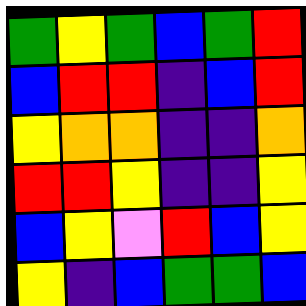[["green", "yellow", "green", "blue", "green", "red"], ["blue", "red", "red", "indigo", "blue", "red"], ["yellow", "orange", "orange", "indigo", "indigo", "orange"], ["red", "red", "yellow", "indigo", "indigo", "yellow"], ["blue", "yellow", "violet", "red", "blue", "yellow"], ["yellow", "indigo", "blue", "green", "green", "blue"]]